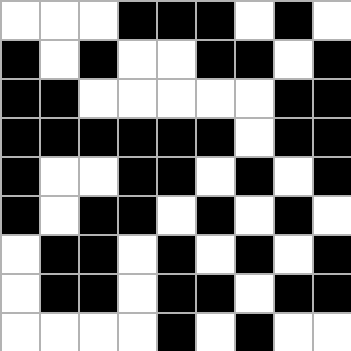[["white", "white", "white", "black", "black", "black", "white", "black", "white"], ["black", "white", "black", "white", "white", "black", "black", "white", "black"], ["black", "black", "white", "white", "white", "white", "white", "black", "black"], ["black", "black", "black", "black", "black", "black", "white", "black", "black"], ["black", "white", "white", "black", "black", "white", "black", "white", "black"], ["black", "white", "black", "black", "white", "black", "white", "black", "white"], ["white", "black", "black", "white", "black", "white", "black", "white", "black"], ["white", "black", "black", "white", "black", "black", "white", "black", "black"], ["white", "white", "white", "white", "black", "white", "black", "white", "white"]]